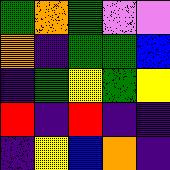[["green", "orange", "green", "violet", "violet"], ["orange", "indigo", "green", "green", "blue"], ["indigo", "green", "yellow", "green", "yellow"], ["red", "indigo", "red", "indigo", "indigo"], ["indigo", "yellow", "blue", "orange", "indigo"]]